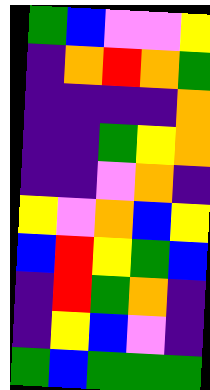[["green", "blue", "violet", "violet", "yellow"], ["indigo", "orange", "red", "orange", "green"], ["indigo", "indigo", "indigo", "indigo", "orange"], ["indigo", "indigo", "green", "yellow", "orange"], ["indigo", "indigo", "violet", "orange", "indigo"], ["yellow", "violet", "orange", "blue", "yellow"], ["blue", "red", "yellow", "green", "blue"], ["indigo", "red", "green", "orange", "indigo"], ["indigo", "yellow", "blue", "violet", "indigo"], ["green", "blue", "green", "green", "green"]]